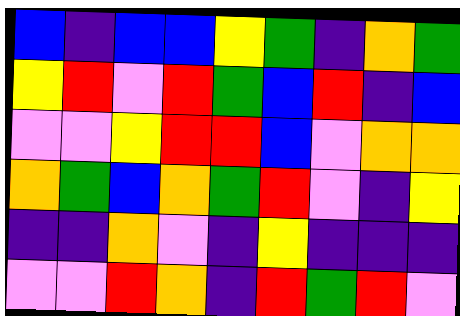[["blue", "indigo", "blue", "blue", "yellow", "green", "indigo", "orange", "green"], ["yellow", "red", "violet", "red", "green", "blue", "red", "indigo", "blue"], ["violet", "violet", "yellow", "red", "red", "blue", "violet", "orange", "orange"], ["orange", "green", "blue", "orange", "green", "red", "violet", "indigo", "yellow"], ["indigo", "indigo", "orange", "violet", "indigo", "yellow", "indigo", "indigo", "indigo"], ["violet", "violet", "red", "orange", "indigo", "red", "green", "red", "violet"]]